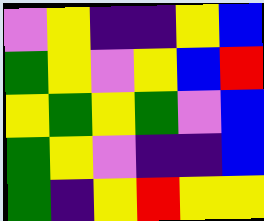[["violet", "yellow", "indigo", "indigo", "yellow", "blue"], ["green", "yellow", "violet", "yellow", "blue", "red"], ["yellow", "green", "yellow", "green", "violet", "blue"], ["green", "yellow", "violet", "indigo", "indigo", "blue"], ["green", "indigo", "yellow", "red", "yellow", "yellow"]]